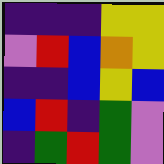[["indigo", "indigo", "indigo", "yellow", "yellow"], ["violet", "red", "blue", "orange", "yellow"], ["indigo", "indigo", "blue", "yellow", "blue"], ["blue", "red", "indigo", "green", "violet"], ["indigo", "green", "red", "green", "violet"]]